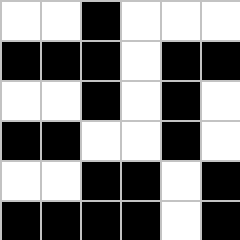[["white", "white", "black", "white", "white", "white"], ["black", "black", "black", "white", "black", "black"], ["white", "white", "black", "white", "black", "white"], ["black", "black", "white", "white", "black", "white"], ["white", "white", "black", "black", "white", "black"], ["black", "black", "black", "black", "white", "black"]]